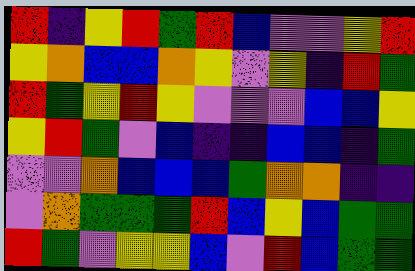[["red", "indigo", "yellow", "red", "green", "red", "blue", "violet", "violet", "yellow", "red"], ["yellow", "orange", "blue", "blue", "orange", "yellow", "violet", "yellow", "indigo", "red", "green"], ["red", "green", "yellow", "red", "yellow", "violet", "violet", "violet", "blue", "blue", "yellow"], ["yellow", "red", "green", "violet", "blue", "indigo", "indigo", "blue", "blue", "indigo", "green"], ["violet", "violet", "orange", "blue", "blue", "blue", "green", "orange", "orange", "indigo", "indigo"], ["violet", "orange", "green", "green", "green", "red", "blue", "yellow", "blue", "green", "green"], ["red", "green", "violet", "yellow", "yellow", "blue", "violet", "red", "blue", "green", "green"]]